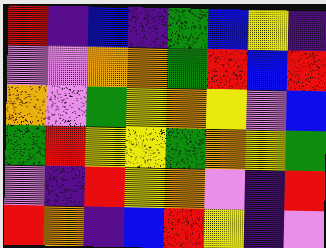[["red", "indigo", "blue", "indigo", "green", "blue", "yellow", "indigo"], ["violet", "violet", "orange", "orange", "green", "red", "blue", "red"], ["orange", "violet", "green", "yellow", "orange", "yellow", "violet", "blue"], ["green", "red", "yellow", "yellow", "green", "orange", "yellow", "green"], ["violet", "indigo", "red", "yellow", "orange", "violet", "indigo", "red"], ["red", "orange", "indigo", "blue", "red", "yellow", "indigo", "violet"]]